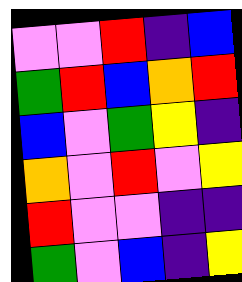[["violet", "violet", "red", "indigo", "blue"], ["green", "red", "blue", "orange", "red"], ["blue", "violet", "green", "yellow", "indigo"], ["orange", "violet", "red", "violet", "yellow"], ["red", "violet", "violet", "indigo", "indigo"], ["green", "violet", "blue", "indigo", "yellow"]]